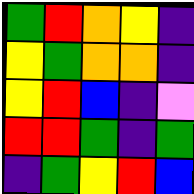[["green", "red", "orange", "yellow", "indigo"], ["yellow", "green", "orange", "orange", "indigo"], ["yellow", "red", "blue", "indigo", "violet"], ["red", "red", "green", "indigo", "green"], ["indigo", "green", "yellow", "red", "blue"]]